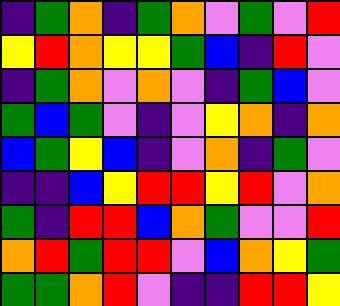[["indigo", "green", "orange", "indigo", "green", "orange", "violet", "green", "violet", "red"], ["yellow", "red", "orange", "yellow", "yellow", "green", "blue", "indigo", "red", "violet"], ["indigo", "green", "orange", "violet", "orange", "violet", "indigo", "green", "blue", "violet"], ["green", "blue", "green", "violet", "indigo", "violet", "yellow", "orange", "indigo", "orange"], ["blue", "green", "yellow", "blue", "indigo", "violet", "orange", "indigo", "green", "violet"], ["indigo", "indigo", "blue", "yellow", "red", "red", "yellow", "red", "violet", "orange"], ["green", "indigo", "red", "red", "blue", "orange", "green", "violet", "violet", "red"], ["orange", "red", "green", "red", "red", "violet", "blue", "orange", "yellow", "green"], ["green", "green", "orange", "red", "violet", "indigo", "indigo", "red", "red", "yellow"]]